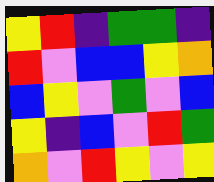[["yellow", "red", "indigo", "green", "green", "indigo"], ["red", "violet", "blue", "blue", "yellow", "orange"], ["blue", "yellow", "violet", "green", "violet", "blue"], ["yellow", "indigo", "blue", "violet", "red", "green"], ["orange", "violet", "red", "yellow", "violet", "yellow"]]